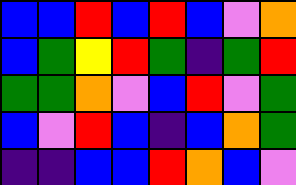[["blue", "blue", "red", "blue", "red", "blue", "violet", "orange"], ["blue", "green", "yellow", "red", "green", "indigo", "green", "red"], ["green", "green", "orange", "violet", "blue", "red", "violet", "green"], ["blue", "violet", "red", "blue", "indigo", "blue", "orange", "green"], ["indigo", "indigo", "blue", "blue", "red", "orange", "blue", "violet"]]